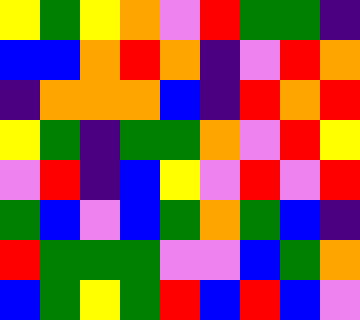[["yellow", "green", "yellow", "orange", "violet", "red", "green", "green", "indigo"], ["blue", "blue", "orange", "red", "orange", "indigo", "violet", "red", "orange"], ["indigo", "orange", "orange", "orange", "blue", "indigo", "red", "orange", "red"], ["yellow", "green", "indigo", "green", "green", "orange", "violet", "red", "yellow"], ["violet", "red", "indigo", "blue", "yellow", "violet", "red", "violet", "red"], ["green", "blue", "violet", "blue", "green", "orange", "green", "blue", "indigo"], ["red", "green", "green", "green", "violet", "violet", "blue", "green", "orange"], ["blue", "green", "yellow", "green", "red", "blue", "red", "blue", "violet"]]